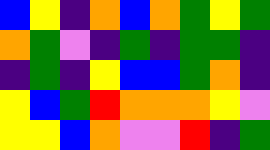[["blue", "yellow", "indigo", "orange", "blue", "orange", "green", "yellow", "green"], ["orange", "green", "violet", "indigo", "green", "indigo", "green", "green", "indigo"], ["indigo", "green", "indigo", "yellow", "blue", "blue", "green", "orange", "indigo"], ["yellow", "blue", "green", "red", "orange", "orange", "orange", "yellow", "violet"], ["yellow", "yellow", "blue", "orange", "violet", "violet", "red", "indigo", "green"]]